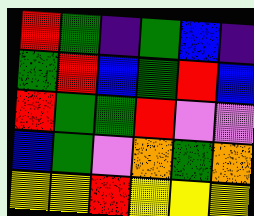[["red", "green", "indigo", "green", "blue", "indigo"], ["green", "red", "blue", "green", "red", "blue"], ["red", "green", "green", "red", "violet", "violet"], ["blue", "green", "violet", "orange", "green", "orange"], ["yellow", "yellow", "red", "yellow", "yellow", "yellow"]]